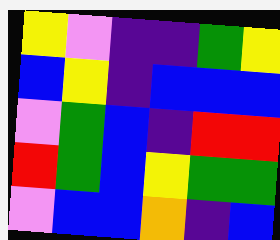[["yellow", "violet", "indigo", "indigo", "green", "yellow"], ["blue", "yellow", "indigo", "blue", "blue", "blue"], ["violet", "green", "blue", "indigo", "red", "red"], ["red", "green", "blue", "yellow", "green", "green"], ["violet", "blue", "blue", "orange", "indigo", "blue"]]